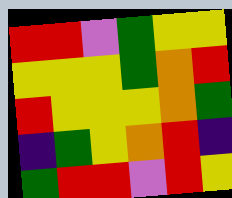[["red", "red", "violet", "green", "yellow", "yellow"], ["yellow", "yellow", "yellow", "green", "orange", "red"], ["red", "yellow", "yellow", "yellow", "orange", "green"], ["indigo", "green", "yellow", "orange", "red", "indigo"], ["green", "red", "red", "violet", "red", "yellow"]]